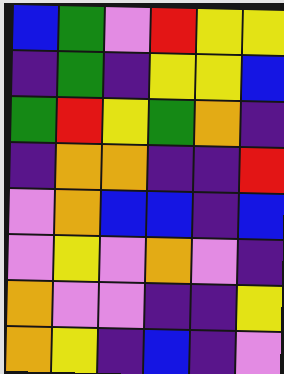[["blue", "green", "violet", "red", "yellow", "yellow"], ["indigo", "green", "indigo", "yellow", "yellow", "blue"], ["green", "red", "yellow", "green", "orange", "indigo"], ["indigo", "orange", "orange", "indigo", "indigo", "red"], ["violet", "orange", "blue", "blue", "indigo", "blue"], ["violet", "yellow", "violet", "orange", "violet", "indigo"], ["orange", "violet", "violet", "indigo", "indigo", "yellow"], ["orange", "yellow", "indigo", "blue", "indigo", "violet"]]